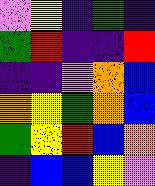[["violet", "yellow", "indigo", "green", "indigo"], ["green", "red", "indigo", "indigo", "red"], ["indigo", "indigo", "violet", "orange", "blue"], ["orange", "yellow", "green", "orange", "blue"], ["green", "yellow", "red", "blue", "orange"], ["indigo", "blue", "blue", "yellow", "violet"]]